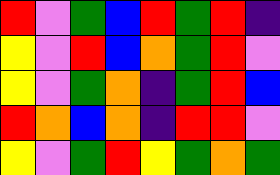[["red", "violet", "green", "blue", "red", "green", "red", "indigo"], ["yellow", "violet", "red", "blue", "orange", "green", "red", "violet"], ["yellow", "violet", "green", "orange", "indigo", "green", "red", "blue"], ["red", "orange", "blue", "orange", "indigo", "red", "red", "violet"], ["yellow", "violet", "green", "red", "yellow", "green", "orange", "green"]]